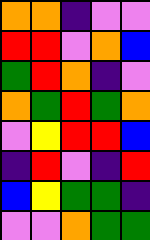[["orange", "orange", "indigo", "violet", "violet"], ["red", "red", "violet", "orange", "blue"], ["green", "red", "orange", "indigo", "violet"], ["orange", "green", "red", "green", "orange"], ["violet", "yellow", "red", "red", "blue"], ["indigo", "red", "violet", "indigo", "red"], ["blue", "yellow", "green", "green", "indigo"], ["violet", "violet", "orange", "green", "green"]]